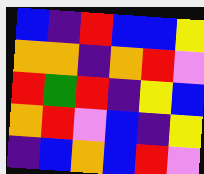[["blue", "indigo", "red", "blue", "blue", "yellow"], ["orange", "orange", "indigo", "orange", "red", "violet"], ["red", "green", "red", "indigo", "yellow", "blue"], ["orange", "red", "violet", "blue", "indigo", "yellow"], ["indigo", "blue", "orange", "blue", "red", "violet"]]